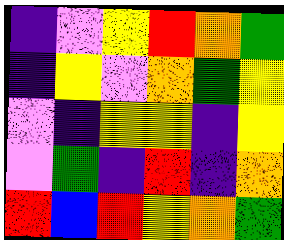[["indigo", "violet", "yellow", "red", "orange", "green"], ["indigo", "yellow", "violet", "orange", "green", "yellow"], ["violet", "indigo", "yellow", "yellow", "indigo", "yellow"], ["violet", "green", "indigo", "red", "indigo", "orange"], ["red", "blue", "red", "yellow", "orange", "green"]]